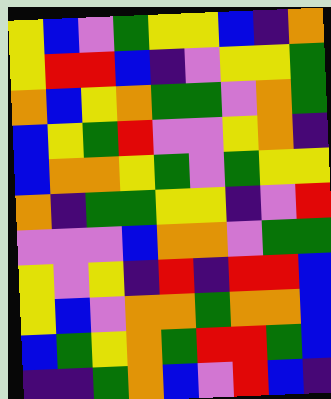[["yellow", "blue", "violet", "green", "yellow", "yellow", "blue", "indigo", "orange"], ["yellow", "red", "red", "blue", "indigo", "violet", "yellow", "yellow", "green"], ["orange", "blue", "yellow", "orange", "green", "green", "violet", "orange", "green"], ["blue", "yellow", "green", "red", "violet", "violet", "yellow", "orange", "indigo"], ["blue", "orange", "orange", "yellow", "green", "violet", "green", "yellow", "yellow"], ["orange", "indigo", "green", "green", "yellow", "yellow", "indigo", "violet", "red"], ["violet", "violet", "violet", "blue", "orange", "orange", "violet", "green", "green"], ["yellow", "violet", "yellow", "indigo", "red", "indigo", "red", "red", "blue"], ["yellow", "blue", "violet", "orange", "orange", "green", "orange", "orange", "blue"], ["blue", "green", "yellow", "orange", "green", "red", "red", "green", "blue"], ["indigo", "indigo", "green", "orange", "blue", "violet", "red", "blue", "indigo"]]